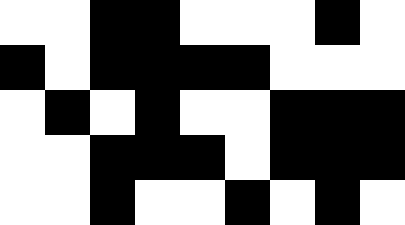[["white", "white", "black", "black", "white", "white", "white", "black", "white"], ["black", "white", "black", "black", "black", "black", "white", "white", "white"], ["white", "black", "white", "black", "white", "white", "black", "black", "black"], ["white", "white", "black", "black", "black", "white", "black", "black", "black"], ["white", "white", "black", "white", "white", "black", "white", "black", "white"]]